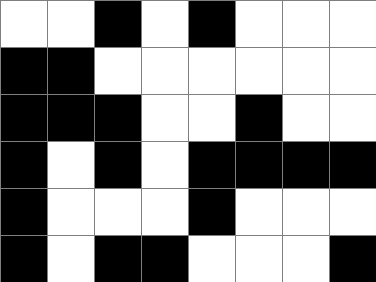[["white", "white", "black", "white", "black", "white", "white", "white"], ["black", "black", "white", "white", "white", "white", "white", "white"], ["black", "black", "black", "white", "white", "black", "white", "white"], ["black", "white", "black", "white", "black", "black", "black", "black"], ["black", "white", "white", "white", "black", "white", "white", "white"], ["black", "white", "black", "black", "white", "white", "white", "black"]]